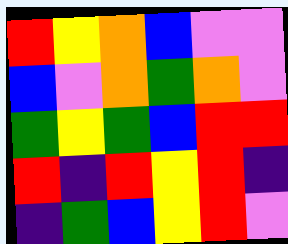[["red", "yellow", "orange", "blue", "violet", "violet"], ["blue", "violet", "orange", "green", "orange", "violet"], ["green", "yellow", "green", "blue", "red", "red"], ["red", "indigo", "red", "yellow", "red", "indigo"], ["indigo", "green", "blue", "yellow", "red", "violet"]]